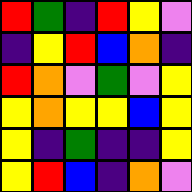[["red", "green", "indigo", "red", "yellow", "violet"], ["indigo", "yellow", "red", "blue", "orange", "indigo"], ["red", "orange", "violet", "green", "violet", "yellow"], ["yellow", "orange", "yellow", "yellow", "blue", "yellow"], ["yellow", "indigo", "green", "indigo", "indigo", "yellow"], ["yellow", "red", "blue", "indigo", "orange", "violet"]]